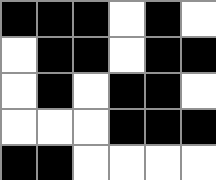[["black", "black", "black", "white", "black", "white"], ["white", "black", "black", "white", "black", "black"], ["white", "black", "white", "black", "black", "white"], ["white", "white", "white", "black", "black", "black"], ["black", "black", "white", "white", "white", "white"]]